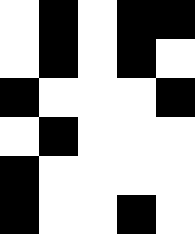[["white", "black", "white", "black", "black"], ["white", "black", "white", "black", "white"], ["black", "white", "white", "white", "black"], ["white", "black", "white", "white", "white"], ["black", "white", "white", "white", "white"], ["black", "white", "white", "black", "white"]]